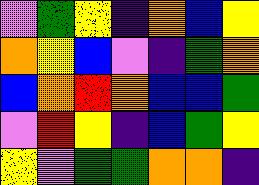[["violet", "green", "yellow", "indigo", "orange", "blue", "yellow"], ["orange", "yellow", "blue", "violet", "indigo", "green", "orange"], ["blue", "orange", "red", "orange", "blue", "blue", "green"], ["violet", "red", "yellow", "indigo", "blue", "green", "yellow"], ["yellow", "violet", "green", "green", "orange", "orange", "indigo"]]